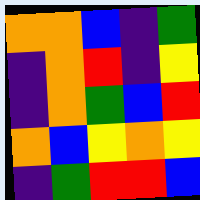[["orange", "orange", "blue", "indigo", "green"], ["indigo", "orange", "red", "indigo", "yellow"], ["indigo", "orange", "green", "blue", "red"], ["orange", "blue", "yellow", "orange", "yellow"], ["indigo", "green", "red", "red", "blue"]]